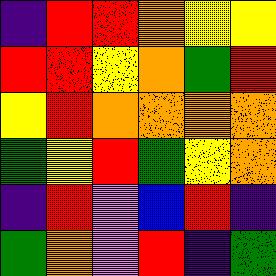[["indigo", "red", "red", "orange", "yellow", "yellow"], ["red", "red", "yellow", "orange", "green", "red"], ["yellow", "red", "orange", "orange", "orange", "orange"], ["green", "yellow", "red", "green", "yellow", "orange"], ["indigo", "red", "violet", "blue", "red", "indigo"], ["green", "orange", "violet", "red", "indigo", "green"]]